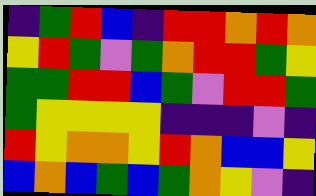[["indigo", "green", "red", "blue", "indigo", "red", "red", "orange", "red", "orange"], ["yellow", "red", "green", "violet", "green", "orange", "red", "red", "green", "yellow"], ["green", "green", "red", "red", "blue", "green", "violet", "red", "red", "green"], ["green", "yellow", "yellow", "yellow", "yellow", "indigo", "indigo", "indigo", "violet", "indigo"], ["red", "yellow", "orange", "orange", "yellow", "red", "orange", "blue", "blue", "yellow"], ["blue", "orange", "blue", "green", "blue", "green", "orange", "yellow", "violet", "indigo"]]